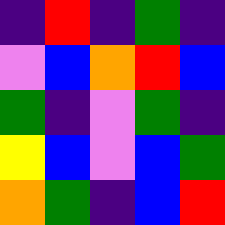[["indigo", "red", "indigo", "green", "indigo"], ["violet", "blue", "orange", "red", "blue"], ["green", "indigo", "violet", "green", "indigo"], ["yellow", "blue", "violet", "blue", "green"], ["orange", "green", "indigo", "blue", "red"]]